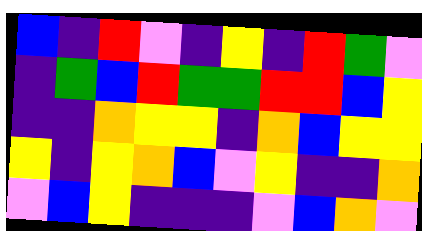[["blue", "indigo", "red", "violet", "indigo", "yellow", "indigo", "red", "green", "violet"], ["indigo", "green", "blue", "red", "green", "green", "red", "red", "blue", "yellow"], ["indigo", "indigo", "orange", "yellow", "yellow", "indigo", "orange", "blue", "yellow", "yellow"], ["yellow", "indigo", "yellow", "orange", "blue", "violet", "yellow", "indigo", "indigo", "orange"], ["violet", "blue", "yellow", "indigo", "indigo", "indigo", "violet", "blue", "orange", "violet"]]